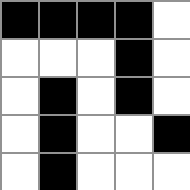[["black", "black", "black", "black", "white"], ["white", "white", "white", "black", "white"], ["white", "black", "white", "black", "white"], ["white", "black", "white", "white", "black"], ["white", "black", "white", "white", "white"]]